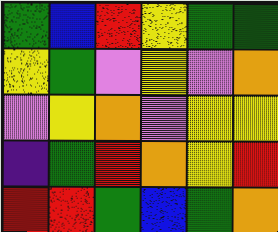[["green", "blue", "red", "yellow", "green", "green"], ["yellow", "green", "violet", "yellow", "violet", "orange"], ["violet", "yellow", "orange", "violet", "yellow", "yellow"], ["indigo", "green", "red", "orange", "yellow", "red"], ["red", "red", "green", "blue", "green", "orange"]]